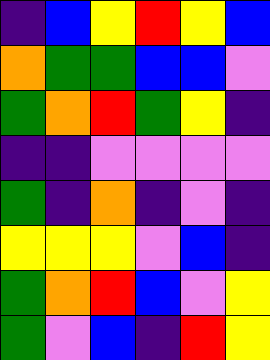[["indigo", "blue", "yellow", "red", "yellow", "blue"], ["orange", "green", "green", "blue", "blue", "violet"], ["green", "orange", "red", "green", "yellow", "indigo"], ["indigo", "indigo", "violet", "violet", "violet", "violet"], ["green", "indigo", "orange", "indigo", "violet", "indigo"], ["yellow", "yellow", "yellow", "violet", "blue", "indigo"], ["green", "orange", "red", "blue", "violet", "yellow"], ["green", "violet", "blue", "indigo", "red", "yellow"]]